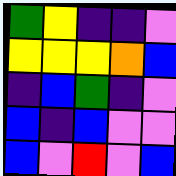[["green", "yellow", "indigo", "indigo", "violet"], ["yellow", "yellow", "yellow", "orange", "blue"], ["indigo", "blue", "green", "indigo", "violet"], ["blue", "indigo", "blue", "violet", "violet"], ["blue", "violet", "red", "violet", "blue"]]